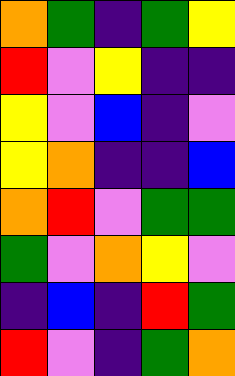[["orange", "green", "indigo", "green", "yellow"], ["red", "violet", "yellow", "indigo", "indigo"], ["yellow", "violet", "blue", "indigo", "violet"], ["yellow", "orange", "indigo", "indigo", "blue"], ["orange", "red", "violet", "green", "green"], ["green", "violet", "orange", "yellow", "violet"], ["indigo", "blue", "indigo", "red", "green"], ["red", "violet", "indigo", "green", "orange"]]